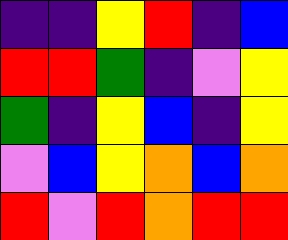[["indigo", "indigo", "yellow", "red", "indigo", "blue"], ["red", "red", "green", "indigo", "violet", "yellow"], ["green", "indigo", "yellow", "blue", "indigo", "yellow"], ["violet", "blue", "yellow", "orange", "blue", "orange"], ["red", "violet", "red", "orange", "red", "red"]]